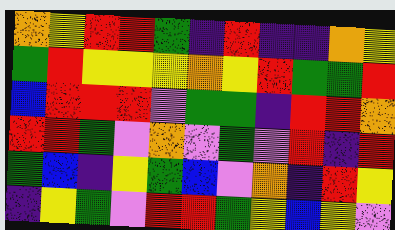[["orange", "yellow", "red", "red", "green", "indigo", "red", "indigo", "indigo", "orange", "yellow"], ["green", "red", "yellow", "yellow", "yellow", "orange", "yellow", "red", "green", "green", "red"], ["blue", "red", "red", "red", "violet", "green", "green", "indigo", "red", "red", "orange"], ["red", "red", "green", "violet", "orange", "violet", "green", "violet", "red", "indigo", "red"], ["green", "blue", "indigo", "yellow", "green", "blue", "violet", "orange", "indigo", "red", "yellow"], ["indigo", "yellow", "green", "violet", "red", "red", "green", "yellow", "blue", "yellow", "violet"]]